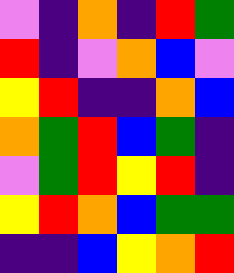[["violet", "indigo", "orange", "indigo", "red", "green"], ["red", "indigo", "violet", "orange", "blue", "violet"], ["yellow", "red", "indigo", "indigo", "orange", "blue"], ["orange", "green", "red", "blue", "green", "indigo"], ["violet", "green", "red", "yellow", "red", "indigo"], ["yellow", "red", "orange", "blue", "green", "green"], ["indigo", "indigo", "blue", "yellow", "orange", "red"]]